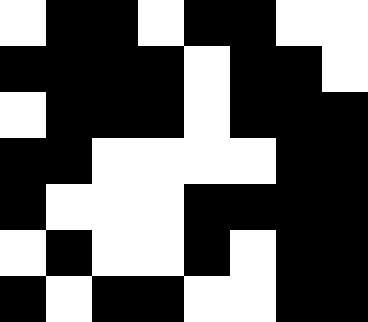[["white", "black", "black", "white", "black", "black", "white", "white"], ["black", "black", "black", "black", "white", "black", "black", "white"], ["white", "black", "black", "black", "white", "black", "black", "black"], ["black", "black", "white", "white", "white", "white", "black", "black"], ["black", "white", "white", "white", "black", "black", "black", "black"], ["white", "black", "white", "white", "black", "white", "black", "black"], ["black", "white", "black", "black", "white", "white", "black", "black"]]